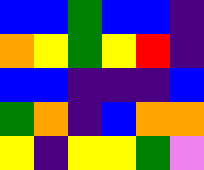[["blue", "blue", "green", "blue", "blue", "indigo"], ["orange", "yellow", "green", "yellow", "red", "indigo"], ["blue", "blue", "indigo", "indigo", "indigo", "blue"], ["green", "orange", "indigo", "blue", "orange", "orange"], ["yellow", "indigo", "yellow", "yellow", "green", "violet"]]